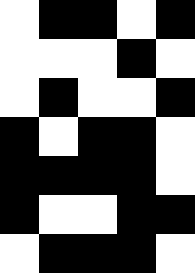[["white", "black", "black", "white", "black"], ["white", "white", "white", "black", "white"], ["white", "black", "white", "white", "black"], ["black", "white", "black", "black", "white"], ["black", "black", "black", "black", "white"], ["black", "white", "white", "black", "black"], ["white", "black", "black", "black", "white"]]